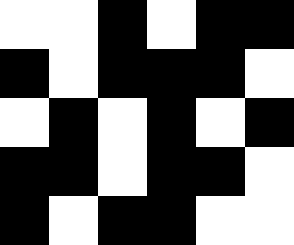[["white", "white", "black", "white", "black", "black"], ["black", "white", "black", "black", "black", "white"], ["white", "black", "white", "black", "white", "black"], ["black", "black", "white", "black", "black", "white"], ["black", "white", "black", "black", "white", "white"]]